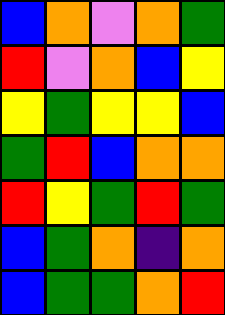[["blue", "orange", "violet", "orange", "green"], ["red", "violet", "orange", "blue", "yellow"], ["yellow", "green", "yellow", "yellow", "blue"], ["green", "red", "blue", "orange", "orange"], ["red", "yellow", "green", "red", "green"], ["blue", "green", "orange", "indigo", "orange"], ["blue", "green", "green", "orange", "red"]]